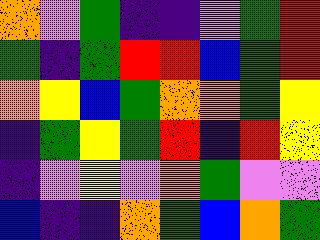[["orange", "violet", "green", "indigo", "indigo", "violet", "green", "red"], ["green", "indigo", "green", "red", "red", "blue", "green", "red"], ["orange", "yellow", "blue", "green", "orange", "orange", "green", "yellow"], ["indigo", "green", "yellow", "green", "red", "indigo", "red", "yellow"], ["indigo", "violet", "yellow", "violet", "orange", "green", "violet", "violet"], ["blue", "indigo", "indigo", "orange", "green", "blue", "orange", "green"]]